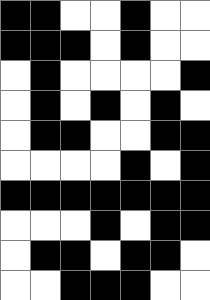[["black", "black", "white", "white", "black", "white", "white"], ["black", "black", "black", "white", "black", "white", "white"], ["white", "black", "white", "white", "white", "white", "black"], ["white", "black", "white", "black", "white", "black", "white"], ["white", "black", "black", "white", "white", "black", "black"], ["white", "white", "white", "white", "black", "white", "black"], ["black", "black", "black", "black", "black", "black", "black"], ["white", "white", "white", "black", "white", "black", "black"], ["white", "black", "black", "white", "black", "black", "white"], ["white", "white", "black", "black", "black", "white", "white"]]